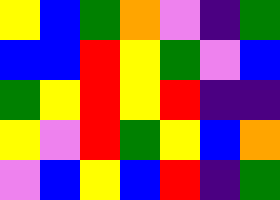[["yellow", "blue", "green", "orange", "violet", "indigo", "green"], ["blue", "blue", "red", "yellow", "green", "violet", "blue"], ["green", "yellow", "red", "yellow", "red", "indigo", "indigo"], ["yellow", "violet", "red", "green", "yellow", "blue", "orange"], ["violet", "blue", "yellow", "blue", "red", "indigo", "green"]]